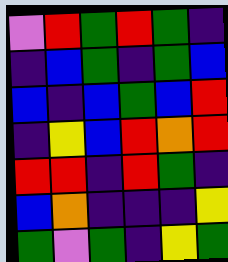[["violet", "red", "green", "red", "green", "indigo"], ["indigo", "blue", "green", "indigo", "green", "blue"], ["blue", "indigo", "blue", "green", "blue", "red"], ["indigo", "yellow", "blue", "red", "orange", "red"], ["red", "red", "indigo", "red", "green", "indigo"], ["blue", "orange", "indigo", "indigo", "indigo", "yellow"], ["green", "violet", "green", "indigo", "yellow", "green"]]